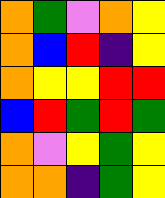[["orange", "green", "violet", "orange", "yellow"], ["orange", "blue", "red", "indigo", "yellow"], ["orange", "yellow", "yellow", "red", "red"], ["blue", "red", "green", "red", "green"], ["orange", "violet", "yellow", "green", "yellow"], ["orange", "orange", "indigo", "green", "yellow"]]